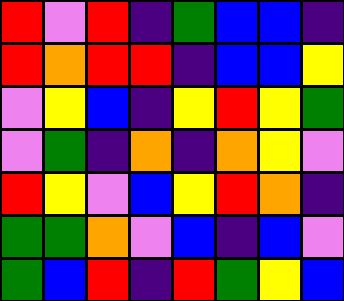[["red", "violet", "red", "indigo", "green", "blue", "blue", "indigo"], ["red", "orange", "red", "red", "indigo", "blue", "blue", "yellow"], ["violet", "yellow", "blue", "indigo", "yellow", "red", "yellow", "green"], ["violet", "green", "indigo", "orange", "indigo", "orange", "yellow", "violet"], ["red", "yellow", "violet", "blue", "yellow", "red", "orange", "indigo"], ["green", "green", "orange", "violet", "blue", "indigo", "blue", "violet"], ["green", "blue", "red", "indigo", "red", "green", "yellow", "blue"]]